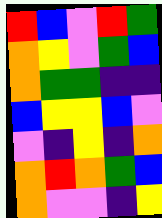[["red", "blue", "violet", "red", "green"], ["orange", "yellow", "violet", "green", "blue"], ["orange", "green", "green", "indigo", "indigo"], ["blue", "yellow", "yellow", "blue", "violet"], ["violet", "indigo", "yellow", "indigo", "orange"], ["orange", "red", "orange", "green", "blue"], ["orange", "violet", "violet", "indigo", "yellow"]]